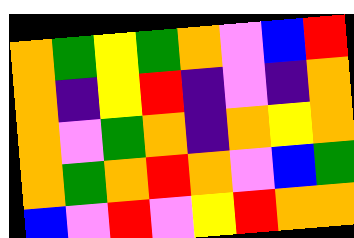[["orange", "green", "yellow", "green", "orange", "violet", "blue", "red"], ["orange", "indigo", "yellow", "red", "indigo", "violet", "indigo", "orange"], ["orange", "violet", "green", "orange", "indigo", "orange", "yellow", "orange"], ["orange", "green", "orange", "red", "orange", "violet", "blue", "green"], ["blue", "violet", "red", "violet", "yellow", "red", "orange", "orange"]]